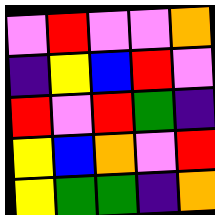[["violet", "red", "violet", "violet", "orange"], ["indigo", "yellow", "blue", "red", "violet"], ["red", "violet", "red", "green", "indigo"], ["yellow", "blue", "orange", "violet", "red"], ["yellow", "green", "green", "indigo", "orange"]]